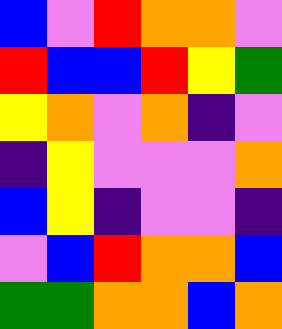[["blue", "violet", "red", "orange", "orange", "violet"], ["red", "blue", "blue", "red", "yellow", "green"], ["yellow", "orange", "violet", "orange", "indigo", "violet"], ["indigo", "yellow", "violet", "violet", "violet", "orange"], ["blue", "yellow", "indigo", "violet", "violet", "indigo"], ["violet", "blue", "red", "orange", "orange", "blue"], ["green", "green", "orange", "orange", "blue", "orange"]]